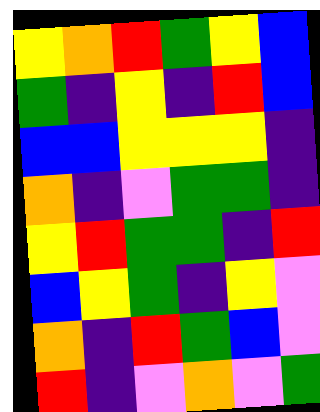[["yellow", "orange", "red", "green", "yellow", "blue"], ["green", "indigo", "yellow", "indigo", "red", "blue"], ["blue", "blue", "yellow", "yellow", "yellow", "indigo"], ["orange", "indigo", "violet", "green", "green", "indigo"], ["yellow", "red", "green", "green", "indigo", "red"], ["blue", "yellow", "green", "indigo", "yellow", "violet"], ["orange", "indigo", "red", "green", "blue", "violet"], ["red", "indigo", "violet", "orange", "violet", "green"]]